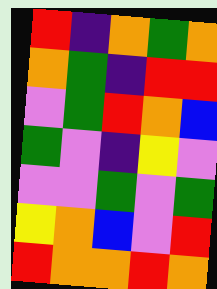[["red", "indigo", "orange", "green", "orange"], ["orange", "green", "indigo", "red", "red"], ["violet", "green", "red", "orange", "blue"], ["green", "violet", "indigo", "yellow", "violet"], ["violet", "violet", "green", "violet", "green"], ["yellow", "orange", "blue", "violet", "red"], ["red", "orange", "orange", "red", "orange"]]